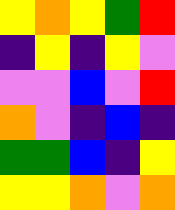[["yellow", "orange", "yellow", "green", "red"], ["indigo", "yellow", "indigo", "yellow", "violet"], ["violet", "violet", "blue", "violet", "red"], ["orange", "violet", "indigo", "blue", "indigo"], ["green", "green", "blue", "indigo", "yellow"], ["yellow", "yellow", "orange", "violet", "orange"]]